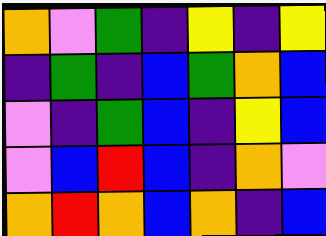[["orange", "violet", "green", "indigo", "yellow", "indigo", "yellow"], ["indigo", "green", "indigo", "blue", "green", "orange", "blue"], ["violet", "indigo", "green", "blue", "indigo", "yellow", "blue"], ["violet", "blue", "red", "blue", "indigo", "orange", "violet"], ["orange", "red", "orange", "blue", "orange", "indigo", "blue"]]